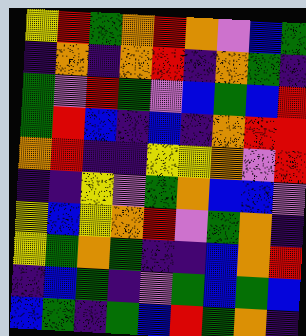[["yellow", "red", "green", "orange", "red", "orange", "violet", "blue", "green"], ["indigo", "orange", "indigo", "orange", "red", "indigo", "orange", "green", "indigo"], ["green", "violet", "red", "green", "violet", "blue", "green", "blue", "red"], ["green", "red", "blue", "indigo", "blue", "indigo", "orange", "red", "red"], ["orange", "red", "indigo", "indigo", "yellow", "yellow", "orange", "violet", "red"], ["indigo", "indigo", "yellow", "violet", "green", "orange", "blue", "blue", "violet"], ["yellow", "blue", "yellow", "orange", "red", "violet", "green", "orange", "indigo"], ["yellow", "green", "orange", "green", "indigo", "indigo", "blue", "orange", "red"], ["indigo", "blue", "green", "indigo", "violet", "green", "blue", "green", "blue"], ["blue", "green", "indigo", "green", "blue", "red", "green", "orange", "indigo"]]